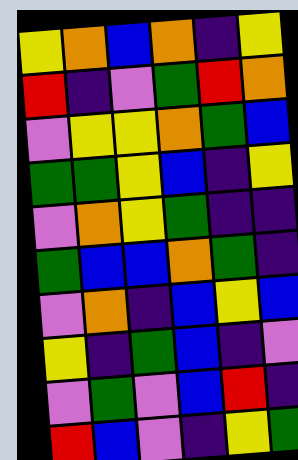[["yellow", "orange", "blue", "orange", "indigo", "yellow"], ["red", "indigo", "violet", "green", "red", "orange"], ["violet", "yellow", "yellow", "orange", "green", "blue"], ["green", "green", "yellow", "blue", "indigo", "yellow"], ["violet", "orange", "yellow", "green", "indigo", "indigo"], ["green", "blue", "blue", "orange", "green", "indigo"], ["violet", "orange", "indigo", "blue", "yellow", "blue"], ["yellow", "indigo", "green", "blue", "indigo", "violet"], ["violet", "green", "violet", "blue", "red", "indigo"], ["red", "blue", "violet", "indigo", "yellow", "green"]]